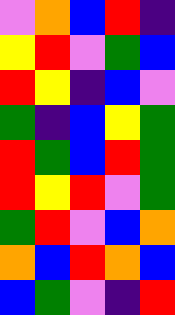[["violet", "orange", "blue", "red", "indigo"], ["yellow", "red", "violet", "green", "blue"], ["red", "yellow", "indigo", "blue", "violet"], ["green", "indigo", "blue", "yellow", "green"], ["red", "green", "blue", "red", "green"], ["red", "yellow", "red", "violet", "green"], ["green", "red", "violet", "blue", "orange"], ["orange", "blue", "red", "orange", "blue"], ["blue", "green", "violet", "indigo", "red"]]